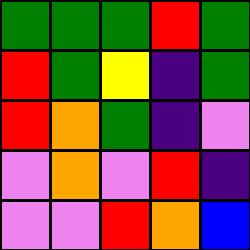[["green", "green", "green", "red", "green"], ["red", "green", "yellow", "indigo", "green"], ["red", "orange", "green", "indigo", "violet"], ["violet", "orange", "violet", "red", "indigo"], ["violet", "violet", "red", "orange", "blue"]]